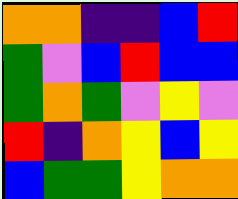[["orange", "orange", "indigo", "indigo", "blue", "red"], ["green", "violet", "blue", "red", "blue", "blue"], ["green", "orange", "green", "violet", "yellow", "violet"], ["red", "indigo", "orange", "yellow", "blue", "yellow"], ["blue", "green", "green", "yellow", "orange", "orange"]]